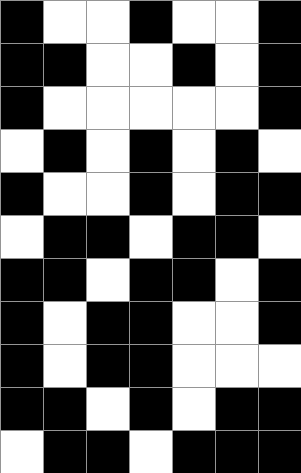[["black", "white", "white", "black", "white", "white", "black"], ["black", "black", "white", "white", "black", "white", "black"], ["black", "white", "white", "white", "white", "white", "black"], ["white", "black", "white", "black", "white", "black", "white"], ["black", "white", "white", "black", "white", "black", "black"], ["white", "black", "black", "white", "black", "black", "white"], ["black", "black", "white", "black", "black", "white", "black"], ["black", "white", "black", "black", "white", "white", "black"], ["black", "white", "black", "black", "white", "white", "white"], ["black", "black", "white", "black", "white", "black", "black"], ["white", "black", "black", "white", "black", "black", "black"]]